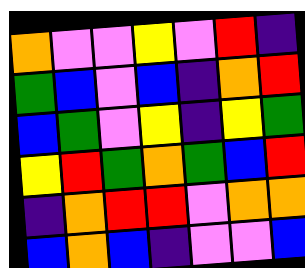[["orange", "violet", "violet", "yellow", "violet", "red", "indigo"], ["green", "blue", "violet", "blue", "indigo", "orange", "red"], ["blue", "green", "violet", "yellow", "indigo", "yellow", "green"], ["yellow", "red", "green", "orange", "green", "blue", "red"], ["indigo", "orange", "red", "red", "violet", "orange", "orange"], ["blue", "orange", "blue", "indigo", "violet", "violet", "blue"]]